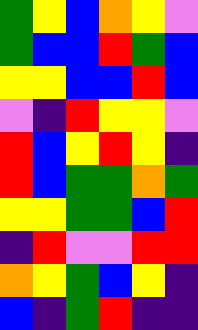[["green", "yellow", "blue", "orange", "yellow", "violet"], ["green", "blue", "blue", "red", "green", "blue"], ["yellow", "yellow", "blue", "blue", "red", "blue"], ["violet", "indigo", "red", "yellow", "yellow", "violet"], ["red", "blue", "yellow", "red", "yellow", "indigo"], ["red", "blue", "green", "green", "orange", "green"], ["yellow", "yellow", "green", "green", "blue", "red"], ["indigo", "red", "violet", "violet", "red", "red"], ["orange", "yellow", "green", "blue", "yellow", "indigo"], ["blue", "indigo", "green", "red", "indigo", "indigo"]]